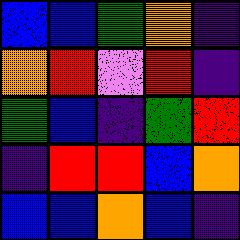[["blue", "blue", "green", "orange", "indigo"], ["orange", "red", "violet", "red", "indigo"], ["green", "blue", "indigo", "green", "red"], ["indigo", "red", "red", "blue", "orange"], ["blue", "blue", "orange", "blue", "indigo"]]